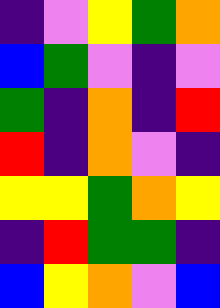[["indigo", "violet", "yellow", "green", "orange"], ["blue", "green", "violet", "indigo", "violet"], ["green", "indigo", "orange", "indigo", "red"], ["red", "indigo", "orange", "violet", "indigo"], ["yellow", "yellow", "green", "orange", "yellow"], ["indigo", "red", "green", "green", "indigo"], ["blue", "yellow", "orange", "violet", "blue"]]